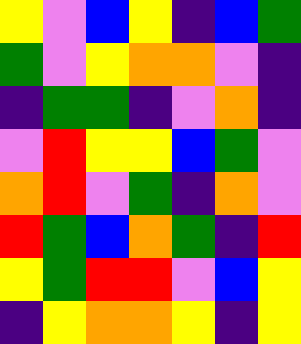[["yellow", "violet", "blue", "yellow", "indigo", "blue", "green"], ["green", "violet", "yellow", "orange", "orange", "violet", "indigo"], ["indigo", "green", "green", "indigo", "violet", "orange", "indigo"], ["violet", "red", "yellow", "yellow", "blue", "green", "violet"], ["orange", "red", "violet", "green", "indigo", "orange", "violet"], ["red", "green", "blue", "orange", "green", "indigo", "red"], ["yellow", "green", "red", "red", "violet", "blue", "yellow"], ["indigo", "yellow", "orange", "orange", "yellow", "indigo", "yellow"]]